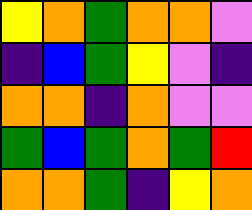[["yellow", "orange", "green", "orange", "orange", "violet"], ["indigo", "blue", "green", "yellow", "violet", "indigo"], ["orange", "orange", "indigo", "orange", "violet", "violet"], ["green", "blue", "green", "orange", "green", "red"], ["orange", "orange", "green", "indigo", "yellow", "orange"]]